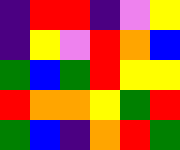[["indigo", "red", "red", "indigo", "violet", "yellow"], ["indigo", "yellow", "violet", "red", "orange", "blue"], ["green", "blue", "green", "red", "yellow", "yellow"], ["red", "orange", "orange", "yellow", "green", "red"], ["green", "blue", "indigo", "orange", "red", "green"]]